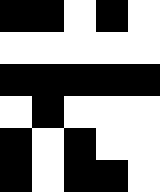[["black", "black", "white", "black", "white"], ["white", "white", "white", "white", "white"], ["black", "black", "black", "black", "black"], ["white", "black", "white", "white", "white"], ["black", "white", "black", "white", "white"], ["black", "white", "black", "black", "white"]]